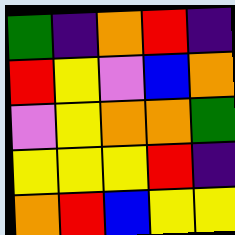[["green", "indigo", "orange", "red", "indigo"], ["red", "yellow", "violet", "blue", "orange"], ["violet", "yellow", "orange", "orange", "green"], ["yellow", "yellow", "yellow", "red", "indigo"], ["orange", "red", "blue", "yellow", "yellow"]]